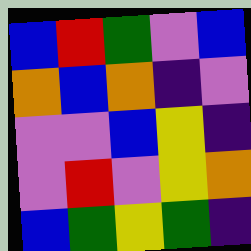[["blue", "red", "green", "violet", "blue"], ["orange", "blue", "orange", "indigo", "violet"], ["violet", "violet", "blue", "yellow", "indigo"], ["violet", "red", "violet", "yellow", "orange"], ["blue", "green", "yellow", "green", "indigo"]]